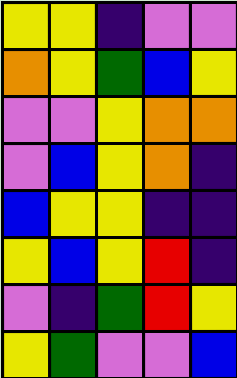[["yellow", "yellow", "indigo", "violet", "violet"], ["orange", "yellow", "green", "blue", "yellow"], ["violet", "violet", "yellow", "orange", "orange"], ["violet", "blue", "yellow", "orange", "indigo"], ["blue", "yellow", "yellow", "indigo", "indigo"], ["yellow", "blue", "yellow", "red", "indigo"], ["violet", "indigo", "green", "red", "yellow"], ["yellow", "green", "violet", "violet", "blue"]]